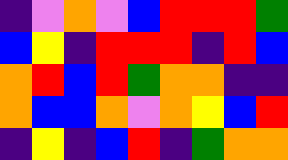[["indigo", "violet", "orange", "violet", "blue", "red", "red", "red", "green"], ["blue", "yellow", "indigo", "red", "red", "red", "indigo", "red", "blue"], ["orange", "red", "blue", "red", "green", "orange", "orange", "indigo", "indigo"], ["orange", "blue", "blue", "orange", "violet", "orange", "yellow", "blue", "red"], ["indigo", "yellow", "indigo", "blue", "red", "indigo", "green", "orange", "orange"]]